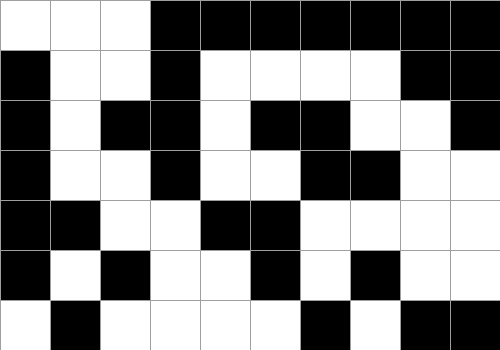[["white", "white", "white", "black", "black", "black", "black", "black", "black", "black"], ["black", "white", "white", "black", "white", "white", "white", "white", "black", "black"], ["black", "white", "black", "black", "white", "black", "black", "white", "white", "black"], ["black", "white", "white", "black", "white", "white", "black", "black", "white", "white"], ["black", "black", "white", "white", "black", "black", "white", "white", "white", "white"], ["black", "white", "black", "white", "white", "black", "white", "black", "white", "white"], ["white", "black", "white", "white", "white", "white", "black", "white", "black", "black"]]